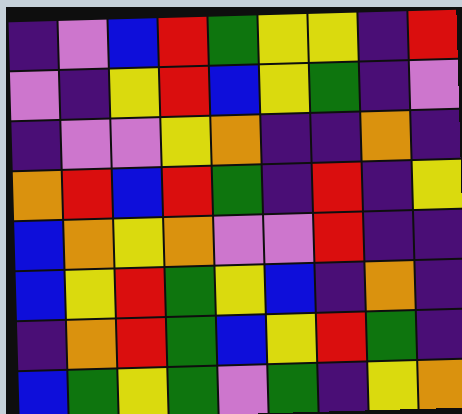[["indigo", "violet", "blue", "red", "green", "yellow", "yellow", "indigo", "red"], ["violet", "indigo", "yellow", "red", "blue", "yellow", "green", "indigo", "violet"], ["indigo", "violet", "violet", "yellow", "orange", "indigo", "indigo", "orange", "indigo"], ["orange", "red", "blue", "red", "green", "indigo", "red", "indigo", "yellow"], ["blue", "orange", "yellow", "orange", "violet", "violet", "red", "indigo", "indigo"], ["blue", "yellow", "red", "green", "yellow", "blue", "indigo", "orange", "indigo"], ["indigo", "orange", "red", "green", "blue", "yellow", "red", "green", "indigo"], ["blue", "green", "yellow", "green", "violet", "green", "indigo", "yellow", "orange"]]